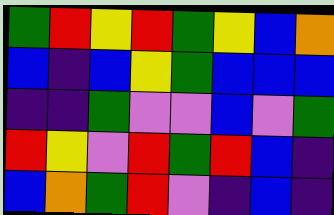[["green", "red", "yellow", "red", "green", "yellow", "blue", "orange"], ["blue", "indigo", "blue", "yellow", "green", "blue", "blue", "blue"], ["indigo", "indigo", "green", "violet", "violet", "blue", "violet", "green"], ["red", "yellow", "violet", "red", "green", "red", "blue", "indigo"], ["blue", "orange", "green", "red", "violet", "indigo", "blue", "indigo"]]